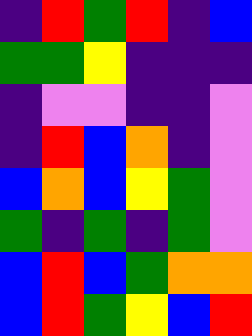[["indigo", "red", "green", "red", "indigo", "blue"], ["green", "green", "yellow", "indigo", "indigo", "indigo"], ["indigo", "violet", "violet", "indigo", "indigo", "violet"], ["indigo", "red", "blue", "orange", "indigo", "violet"], ["blue", "orange", "blue", "yellow", "green", "violet"], ["green", "indigo", "green", "indigo", "green", "violet"], ["blue", "red", "blue", "green", "orange", "orange"], ["blue", "red", "green", "yellow", "blue", "red"]]